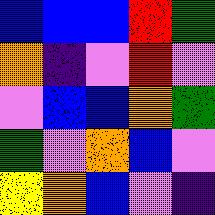[["blue", "blue", "blue", "red", "green"], ["orange", "indigo", "violet", "red", "violet"], ["violet", "blue", "blue", "orange", "green"], ["green", "violet", "orange", "blue", "violet"], ["yellow", "orange", "blue", "violet", "indigo"]]